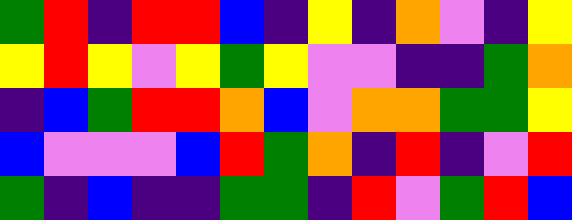[["green", "red", "indigo", "red", "red", "blue", "indigo", "yellow", "indigo", "orange", "violet", "indigo", "yellow"], ["yellow", "red", "yellow", "violet", "yellow", "green", "yellow", "violet", "violet", "indigo", "indigo", "green", "orange"], ["indigo", "blue", "green", "red", "red", "orange", "blue", "violet", "orange", "orange", "green", "green", "yellow"], ["blue", "violet", "violet", "violet", "blue", "red", "green", "orange", "indigo", "red", "indigo", "violet", "red"], ["green", "indigo", "blue", "indigo", "indigo", "green", "green", "indigo", "red", "violet", "green", "red", "blue"]]